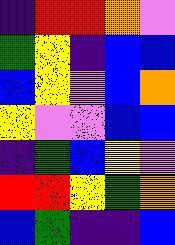[["indigo", "red", "red", "orange", "violet"], ["green", "yellow", "indigo", "blue", "blue"], ["blue", "yellow", "violet", "blue", "orange"], ["yellow", "violet", "violet", "blue", "blue"], ["indigo", "green", "blue", "yellow", "violet"], ["red", "red", "yellow", "green", "orange"], ["blue", "green", "indigo", "indigo", "blue"]]